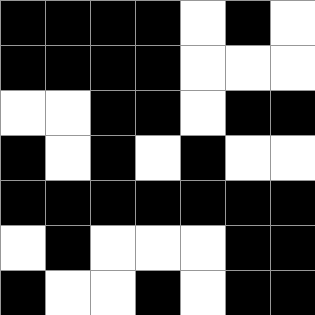[["black", "black", "black", "black", "white", "black", "white"], ["black", "black", "black", "black", "white", "white", "white"], ["white", "white", "black", "black", "white", "black", "black"], ["black", "white", "black", "white", "black", "white", "white"], ["black", "black", "black", "black", "black", "black", "black"], ["white", "black", "white", "white", "white", "black", "black"], ["black", "white", "white", "black", "white", "black", "black"]]